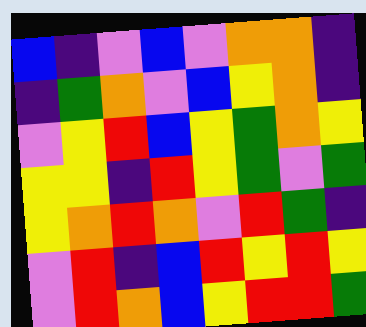[["blue", "indigo", "violet", "blue", "violet", "orange", "orange", "indigo"], ["indigo", "green", "orange", "violet", "blue", "yellow", "orange", "indigo"], ["violet", "yellow", "red", "blue", "yellow", "green", "orange", "yellow"], ["yellow", "yellow", "indigo", "red", "yellow", "green", "violet", "green"], ["yellow", "orange", "red", "orange", "violet", "red", "green", "indigo"], ["violet", "red", "indigo", "blue", "red", "yellow", "red", "yellow"], ["violet", "red", "orange", "blue", "yellow", "red", "red", "green"]]